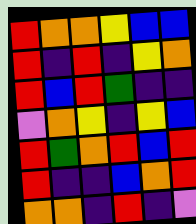[["red", "orange", "orange", "yellow", "blue", "blue"], ["red", "indigo", "red", "indigo", "yellow", "orange"], ["red", "blue", "red", "green", "indigo", "indigo"], ["violet", "orange", "yellow", "indigo", "yellow", "blue"], ["red", "green", "orange", "red", "blue", "red"], ["red", "indigo", "indigo", "blue", "orange", "red"], ["orange", "orange", "indigo", "red", "indigo", "violet"]]